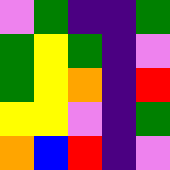[["violet", "green", "indigo", "indigo", "green"], ["green", "yellow", "green", "indigo", "violet"], ["green", "yellow", "orange", "indigo", "red"], ["yellow", "yellow", "violet", "indigo", "green"], ["orange", "blue", "red", "indigo", "violet"]]